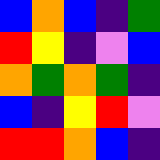[["blue", "orange", "blue", "indigo", "green"], ["red", "yellow", "indigo", "violet", "blue"], ["orange", "green", "orange", "green", "indigo"], ["blue", "indigo", "yellow", "red", "violet"], ["red", "red", "orange", "blue", "indigo"]]